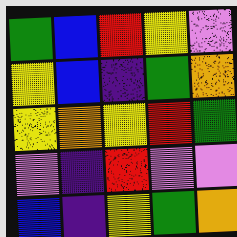[["green", "blue", "red", "yellow", "violet"], ["yellow", "blue", "indigo", "green", "orange"], ["yellow", "orange", "yellow", "red", "green"], ["violet", "indigo", "red", "violet", "violet"], ["blue", "indigo", "yellow", "green", "orange"]]